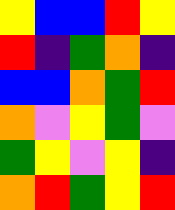[["yellow", "blue", "blue", "red", "yellow"], ["red", "indigo", "green", "orange", "indigo"], ["blue", "blue", "orange", "green", "red"], ["orange", "violet", "yellow", "green", "violet"], ["green", "yellow", "violet", "yellow", "indigo"], ["orange", "red", "green", "yellow", "red"]]